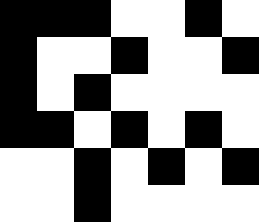[["black", "black", "black", "white", "white", "black", "white"], ["black", "white", "white", "black", "white", "white", "black"], ["black", "white", "black", "white", "white", "white", "white"], ["black", "black", "white", "black", "white", "black", "white"], ["white", "white", "black", "white", "black", "white", "black"], ["white", "white", "black", "white", "white", "white", "white"]]